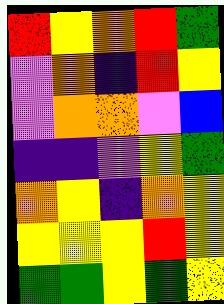[["red", "yellow", "orange", "red", "green"], ["violet", "orange", "indigo", "red", "yellow"], ["violet", "orange", "orange", "violet", "blue"], ["indigo", "indigo", "violet", "yellow", "green"], ["orange", "yellow", "indigo", "orange", "yellow"], ["yellow", "yellow", "yellow", "red", "yellow"], ["green", "green", "yellow", "green", "yellow"]]